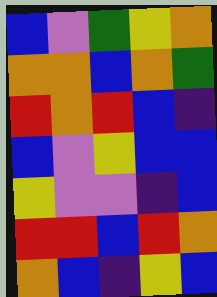[["blue", "violet", "green", "yellow", "orange"], ["orange", "orange", "blue", "orange", "green"], ["red", "orange", "red", "blue", "indigo"], ["blue", "violet", "yellow", "blue", "blue"], ["yellow", "violet", "violet", "indigo", "blue"], ["red", "red", "blue", "red", "orange"], ["orange", "blue", "indigo", "yellow", "blue"]]